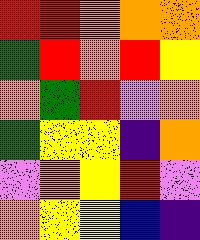[["red", "red", "orange", "orange", "orange"], ["green", "red", "orange", "red", "yellow"], ["orange", "green", "red", "violet", "orange"], ["green", "yellow", "yellow", "indigo", "orange"], ["violet", "orange", "yellow", "red", "violet"], ["orange", "yellow", "yellow", "blue", "indigo"]]